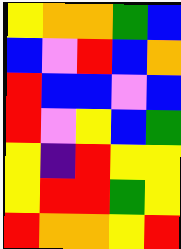[["yellow", "orange", "orange", "green", "blue"], ["blue", "violet", "red", "blue", "orange"], ["red", "blue", "blue", "violet", "blue"], ["red", "violet", "yellow", "blue", "green"], ["yellow", "indigo", "red", "yellow", "yellow"], ["yellow", "red", "red", "green", "yellow"], ["red", "orange", "orange", "yellow", "red"]]